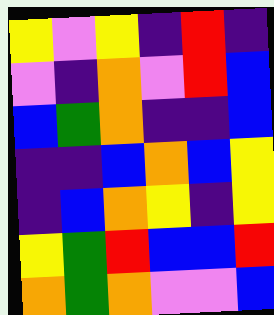[["yellow", "violet", "yellow", "indigo", "red", "indigo"], ["violet", "indigo", "orange", "violet", "red", "blue"], ["blue", "green", "orange", "indigo", "indigo", "blue"], ["indigo", "indigo", "blue", "orange", "blue", "yellow"], ["indigo", "blue", "orange", "yellow", "indigo", "yellow"], ["yellow", "green", "red", "blue", "blue", "red"], ["orange", "green", "orange", "violet", "violet", "blue"]]